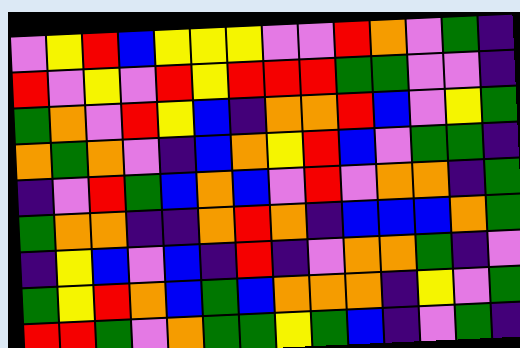[["violet", "yellow", "red", "blue", "yellow", "yellow", "yellow", "violet", "violet", "red", "orange", "violet", "green", "indigo"], ["red", "violet", "yellow", "violet", "red", "yellow", "red", "red", "red", "green", "green", "violet", "violet", "indigo"], ["green", "orange", "violet", "red", "yellow", "blue", "indigo", "orange", "orange", "red", "blue", "violet", "yellow", "green"], ["orange", "green", "orange", "violet", "indigo", "blue", "orange", "yellow", "red", "blue", "violet", "green", "green", "indigo"], ["indigo", "violet", "red", "green", "blue", "orange", "blue", "violet", "red", "violet", "orange", "orange", "indigo", "green"], ["green", "orange", "orange", "indigo", "indigo", "orange", "red", "orange", "indigo", "blue", "blue", "blue", "orange", "green"], ["indigo", "yellow", "blue", "violet", "blue", "indigo", "red", "indigo", "violet", "orange", "orange", "green", "indigo", "violet"], ["green", "yellow", "red", "orange", "blue", "green", "blue", "orange", "orange", "orange", "indigo", "yellow", "violet", "green"], ["red", "red", "green", "violet", "orange", "green", "green", "yellow", "green", "blue", "indigo", "violet", "green", "indigo"]]